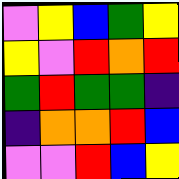[["violet", "yellow", "blue", "green", "yellow"], ["yellow", "violet", "red", "orange", "red"], ["green", "red", "green", "green", "indigo"], ["indigo", "orange", "orange", "red", "blue"], ["violet", "violet", "red", "blue", "yellow"]]